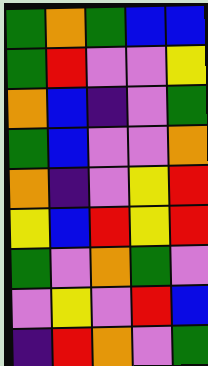[["green", "orange", "green", "blue", "blue"], ["green", "red", "violet", "violet", "yellow"], ["orange", "blue", "indigo", "violet", "green"], ["green", "blue", "violet", "violet", "orange"], ["orange", "indigo", "violet", "yellow", "red"], ["yellow", "blue", "red", "yellow", "red"], ["green", "violet", "orange", "green", "violet"], ["violet", "yellow", "violet", "red", "blue"], ["indigo", "red", "orange", "violet", "green"]]